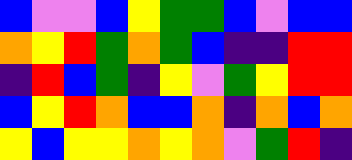[["blue", "violet", "violet", "blue", "yellow", "green", "green", "blue", "violet", "blue", "blue"], ["orange", "yellow", "red", "green", "orange", "green", "blue", "indigo", "indigo", "red", "red"], ["indigo", "red", "blue", "green", "indigo", "yellow", "violet", "green", "yellow", "red", "red"], ["blue", "yellow", "red", "orange", "blue", "blue", "orange", "indigo", "orange", "blue", "orange"], ["yellow", "blue", "yellow", "yellow", "orange", "yellow", "orange", "violet", "green", "red", "indigo"]]